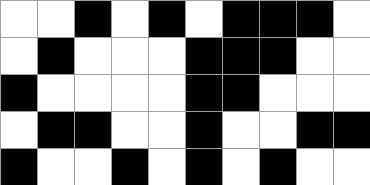[["white", "white", "black", "white", "black", "white", "black", "black", "black", "white"], ["white", "black", "white", "white", "white", "black", "black", "black", "white", "white"], ["black", "white", "white", "white", "white", "black", "black", "white", "white", "white"], ["white", "black", "black", "white", "white", "black", "white", "white", "black", "black"], ["black", "white", "white", "black", "white", "black", "white", "black", "white", "white"]]